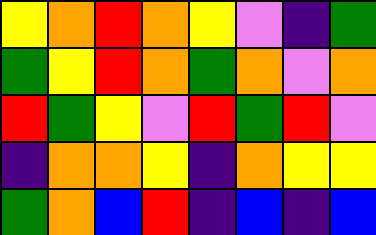[["yellow", "orange", "red", "orange", "yellow", "violet", "indigo", "green"], ["green", "yellow", "red", "orange", "green", "orange", "violet", "orange"], ["red", "green", "yellow", "violet", "red", "green", "red", "violet"], ["indigo", "orange", "orange", "yellow", "indigo", "orange", "yellow", "yellow"], ["green", "orange", "blue", "red", "indigo", "blue", "indigo", "blue"]]